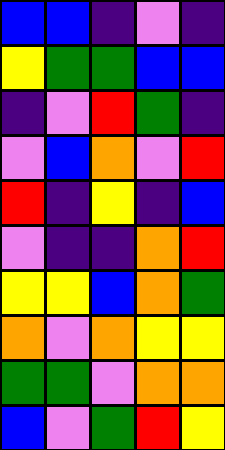[["blue", "blue", "indigo", "violet", "indigo"], ["yellow", "green", "green", "blue", "blue"], ["indigo", "violet", "red", "green", "indigo"], ["violet", "blue", "orange", "violet", "red"], ["red", "indigo", "yellow", "indigo", "blue"], ["violet", "indigo", "indigo", "orange", "red"], ["yellow", "yellow", "blue", "orange", "green"], ["orange", "violet", "orange", "yellow", "yellow"], ["green", "green", "violet", "orange", "orange"], ["blue", "violet", "green", "red", "yellow"]]